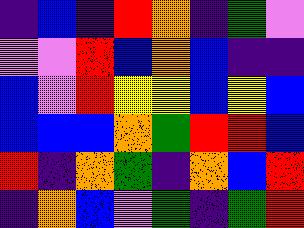[["indigo", "blue", "indigo", "red", "orange", "indigo", "green", "violet"], ["violet", "violet", "red", "blue", "orange", "blue", "indigo", "indigo"], ["blue", "violet", "red", "yellow", "yellow", "blue", "yellow", "blue"], ["blue", "blue", "blue", "orange", "green", "red", "red", "blue"], ["red", "indigo", "orange", "green", "indigo", "orange", "blue", "red"], ["indigo", "orange", "blue", "violet", "green", "indigo", "green", "red"]]